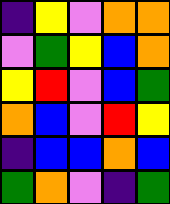[["indigo", "yellow", "violet", "orange", "orange"], ["violet", "green", "yellow", "blue", "orange"], ["yellow", "red", "violet", "blue", "green"], ["orange", "blue", "violet", "red", "yellow"], ["indigo", "blue", "blue", "orange", "blue"], ["green", "orange", "violet", "indigo", "green"]]